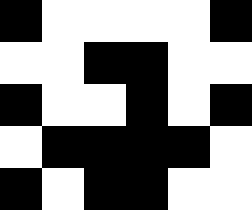[["black", "white", "white", "white", "white", "black"], ["white", "white", "black", "black", "white", "white"], ["black", "white", "white", "black", "white", "black"], ["white", "black", "black", "black", "black", "white"], ["black", "white", "black", "black", "white", "white"]]